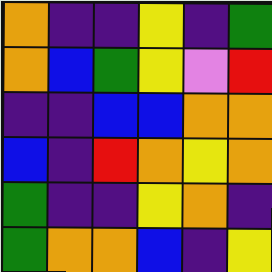[["orange", "indigo", "indigo", "yellow", "indigo", "green"], ["orange", "blue", "green", "yellow", "violet", "red"], ["indigo", "indigo", "blue", "blue", "orange", "orange"], ["blue", "indigo", "red", "orange", "yellow", "orange"], ["green", "indigo", "indigo", "yellow", "orange", "indigo"], ["green", "orange", "orange", "blue", "indigo", "yellow"]]